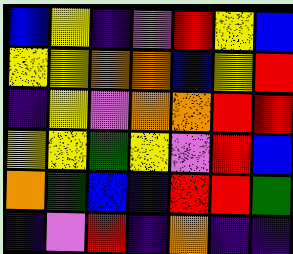[["blue", "yellow", "indigo", "violet", "red", "yellow", "blue"], ["yellow", "yellow", "orange", "orange", "blue", "yellow", "red"], ["indigo", "yellow", "violet", "orange", "orange", "red", "red"], ["yellow", "yellow", "green", "yellow", "violet", "red", "blue"], ["orange", "green", "blue", "indigo", "red", "red", "green"], ["indigo", "violet", "red", "indigo", "orange", "indigo", "indigo"]]